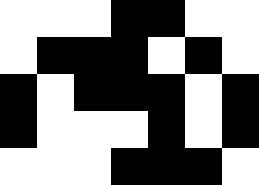[["white", "white", "white", "black", "black", "white", "white"], ["white", "black", "black", "black", "white", "black", "white"], ["black", "white", "black", "black", "black", "white", "black"], ["black", "white", "white", "white", "black", "white", "black"], ["white", "white", "white", "black", "black", "black", "white"]]